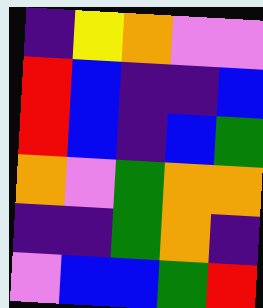[["indigo", "yellow", "orange", "violet", "violet"], ["red", "blue", "indigo", "indigo", "blue"], ["red", "blue", "indigo", "blue", "green"], ["orange", "violet", "green", "orange", "orange"], ["indigo", "indigo", "green", "orange", "indigo"], ["violet", "blue", "blue", "green", "red"]]